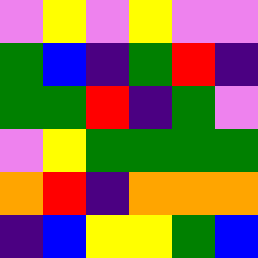[["violet", "yellow", "violet", "yellow", "violet", "violet"], ["green", "blue", "indigo", "green", "red", "indigo"], ["green", "green", "red", "indigo", "green", "violet"], ["violet", "yellow", "green", "green", "green", "green"], ["orange", "red", "indigo", "orange", "orange", "orange"], ["indigo", "blue", "yellow", "yellow", "green", "blue"]]